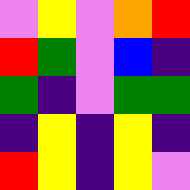[["violet", "yellow", "violet", "orange", "red"], ["red", "green", "violet", "blue", "indigo"], ["green", "indigo", "violet", "green", "green"], ["indigo", "yellow", "indigo", "yellow", "indigo"], ["red", "yellow", "indigo", "yellow", "violet"]]